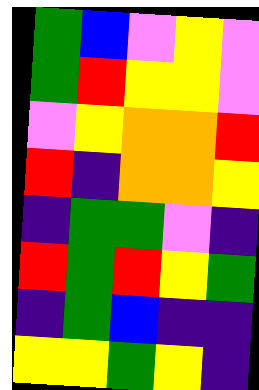[["green", "blue", "violet", "yellow", "violet"], ["green", "red", "yellow", "yellow", "violet"], ["violet", "yellow", "orange", "orange", "red"], ["red", "indigo", "orange", "orange", "yellow"], ["indigo", "green", "green", "violet", "indigo"], ["red", "green", "red", "yellow", "green"], ["indigo", "green", "blue", "indigo", "indigo"], ["yellow", "yellow", "green", "yellow", "indigo"]]